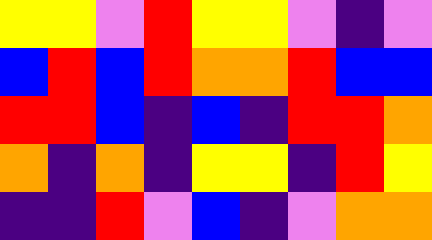[["yellow", "yellow", "violet", "red", "yellow", "yellow", "violet", "indigo", "violet"], ["blue", "red", "blue", "red", "orange", "orange", "red", "blue", "blue"], ["red", "red", "blue", "indigo", "blue", "indigo", "red", "red", "orange"], ["orange", "indigo", "orange", "indigo", "yellow", "yellow", "indigo", "red", "yellow"], ["indigo", "indigo", "red", "violet", "blue", "indigo", "violet", "orange", "orange"]]